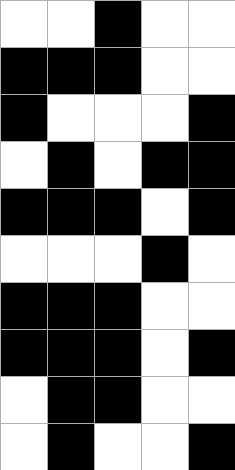[["white", "white", "black", "white", "white"], ["black", "black", "black", "white", "white"], ["black", "white", "white", "white", "black"], ["white", "black", "white", "black", "black"], ["black", "black", "black", "white", "black"], ["white", "white", "white", "black", "white"], ["black", "black", "black", "white", "white"], ["black", "black", "black", "white", "black"], ["white", "black", "black", "white", "white"], ["white", "black", "white", "white", "black"]]